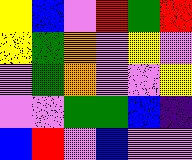[["yellow", "blue", "violet", "red", "green", "red"], ["yellow", "green", "orange", "violet", "yellow", "violet"], ["violet", "green", "orange", "violet", "violet", "yellow"], ["violet", "violet", "green", "green", "blue", "indigo"], ["blue", "red", "violet", "blue", "violet", "violet"]]